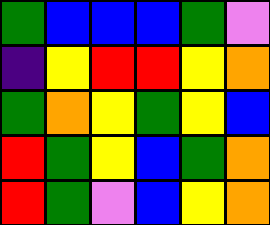[["green", "blue", "blue", "blue", "green", "violet"], ["indigo", "yellow", "red", "red", "yellow", "orange"], ["green", "orange", "yellow", "green", "yellow", "blue"], ["red", "green", "yellow", "blue", "green", "orange"], ["red", "green", "violet", "blue", "yellow", "orange"]]